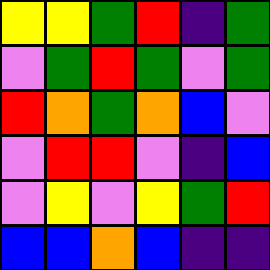[["yellow", "yellow", "green", "red", "indigo", "green"], ["violet", "green", "red", "green", "violet", "green"], ["red", "orange", "green", "orange", "blue", "violet"], ["violet", "red", "red", "violet", "indigo", "blue"], ["violet", "yellow", "violet", "yellow", "green", "red"], ["blue", "blue", "orange", "blue", "indigo", "indigo"]]